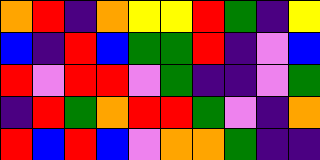[["orange", "red", "indigo", "orange", "yellow", "yellow", "red", "green", "indigo", "yellow"], ["blue", "indigo", "red", "blue", "green", "green", "red", "indigo", "violet", "blue"], ["red", "violet", "red", "red", "violet", "green", "indigo", "indigo", "violet", "green"], ["indigo", "red", "green", "orange", "red", "red", "green", "violet", "indigo", "orange"], ["red", "blue", "red", "blue", "violet", "orange", "orange", "green", "indigo", "indigo"]]